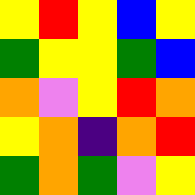[["yellow", "red", "yellow", "blue", "yellow"], ["green", "yellow", "yellow", "green", "blue"], ["orange", "violet", "yellow", "red", "orange"], ["yellow", "orange", "indigo", "orange", "red"], ["green", "orange", "green", "violet", "yellow"]]